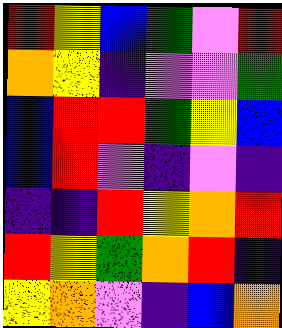[["red", "yellow", "blue", "green", "violet", "red"], ["orange", "yellow", "indigo", "violet", "violet", "green"], ["blue", "red", "red", "green", "yellow", "blue"], ["blue", "red", "violet", "indigo", "violet", "indigo"], ["indigo", "indigo", "red", "yellow", "orange", "red"], ["red", "yellow", "green", "orange", "red", "indigo"], ["yellow", "orange", "violet", "indigo", "blue", "orange"]]